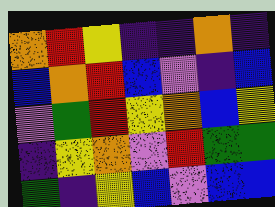[["orange", "red", "yellow", "indigo", "indigo", "orange", "indigo"], ["blue", "orange", "red", "blue", "violet", "indigo", "blue"], ["violet", "green", "red", "yellow", "orange", "blue", "yellow"], ["indigo", "yellow", "orange", "violet", "red", "green", "green"], ["green", "indigo", "yellow", "blue", "violet", "blue", "blue"]]